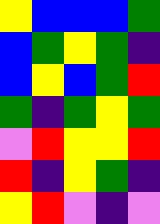[["yellow", "blue", "blue", "blue", "green"], ["blue", "green", "yellow", "green", "indigo"], ["blue", "yellow", "blue", "green", "red"], ["green", "indigo", "green", "yellow", "green"], ["violet", "red", "yellow", "yellow", "red"], ["red", "indigo", "yellow", "green", "indigo"], ["yellow", "red", "violet", "indigo", "violet"]]